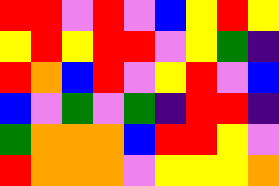[["red", "red", "violet", "red", "violet", "blue", "yellow", "red", "yellow"], ["yellow", "red", "yellow", "red", "red", "violet", "yellow", "green", "indigo"], ["red", "orange", "blue", "red", "violet", "yellow", "red", "violet", "blue"], ["blue", "violet", "green", "violet", "green", "indigo", "red", "red", "indigo"], ["green", "orange", "orange", "orange", "blue", "red", "red", "yellow", "violet"], ["red", "orange", "orange", "orange", "violet", "yellow", "yellow", "yellow", "orange"]]